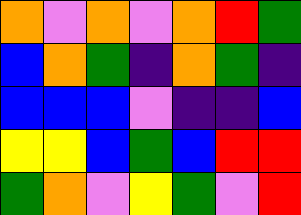[["orange", "violet", "orange", "violet", "orange", "red", "green"], ["blue", "orange", "green", "indigo", "orange", "green", "indigo"], ["blue", "blue", "blue", "violet", "indigo", "indigo", "blue"], ["yellow", "yellow", "blue", "green", "blue", "red", "red"], ["green", "orange", "violet", "yellow", "green", "violet", "red"]]